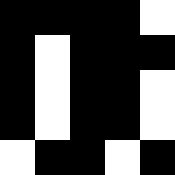[["black", "black", "black", "black", "white"], ["black", "white", "black", "black", "black"], ["black", "white", "black", "black", "white"], ["black", "white", "black", "black", "white"], ["white", "black", "black", "white", "black"]]